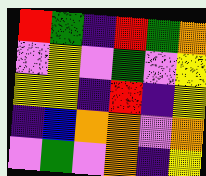[["red", "green", "indigo", "red", "green", "orange"], ["violet", "yellow", "violet", "green", "violet", "yellow"], ["yellow", "yellow", "indigo", "red", "indigo", "yellow"], ["indigo", "blue", "orange", "orange", "violet", "orange"], ["violet", "green", "violet", "orange", "indigo", "yellow"]]